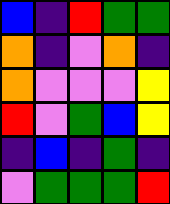[["blue", "indigo", "red", "green", "green"], ["orange", "indigo", "violet", "orange", "indigo"], ["orange", "violet", "violet", "violet", "yellow"], ["red", "violet", "green", "blue", "yellow"], ["indigo", "blue", "indigo", "green", "indigo"], ["violet", "green", "green", "green", "red"]]